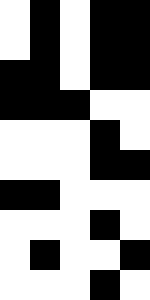[["white", "black", "white", "black", "black"], ["white", "black", "white", "black", "black"], ["black", "black", "white", "black", "black"], ["black", "black", "black", "white", "white"], ["white", "white", "white", "black", "white"], ["white", "white", "white", "black", "black"], ["black", "black", "white", "white", "white"], ["white", "white", "white", "black", "white"], ["white", "black", "white", "white", "black"], ["white", "white", "white", "black", "white"]]